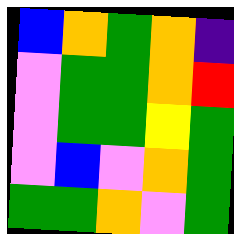[["blue", "orange", "green", "orange", "indigo"], ["violet", "green", "green", "orange", "red"], ["violet", "green", "green", "yellow", "green"], ["violet", "blue", "violet", "orange", "green"], ["green", "green", "orange", "violet", "green"]]